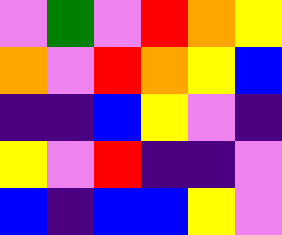[["violet", "green", "violet", "red", "orange", "yellow"], ["orange", "violet", "red", "orange", "yellow", "blue"], ["indigo", "indigo", "blue", "yellow", "violet", "indigo"], ["yellow", "violet", "red", "indigo", "indigo", "violet"], ["blue", "indigo", "blue", "blue", "yellow", "violet"]]